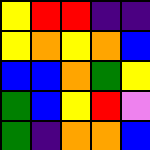[["yellow", "red", "red", "indigo", "indigo"], ["yellow", "orange", "yellow", "orange", "blue"], ["blue", "blue", "orange", "green", "yellow"], ["green", "blue", "yellow", "red", "violet"], ["green", "indigo", "orange", "orange", "blue"]]